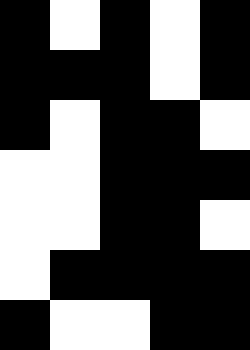[["black", "white", "black", "white", "black"], ["black", "black", "black", "white", "black"], ["black", "white", "black", "black", "white"], ["white", "white", "black", "black", "black"], ["white", "white", "black", "black", "white"], ["white", "black", "black", "black", "black"], ["black", "white", "white", "black", "black"]]